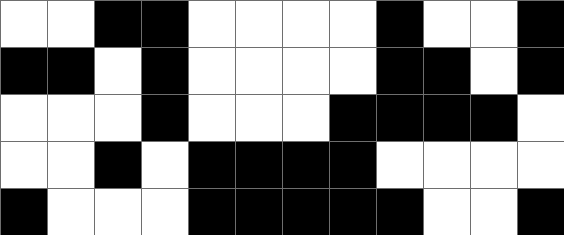[["white", "white", "black", "black", "white", "white", "white", "white", "black", "white", "white", "black"], ["black", "black", "white", "black", "white", "white", "white", "white", "black", "black", "white", "black"], ["white", "white", "white", "black", "white", "white", "white", "black", "black", "black", "black", "white"], ["white", "white", "black", "white", "black", "black", "black", "black", "white", "white", "white", "white"], ["black", "white", "white", "white", "black", "black", "black", "black", "black", "white", "white", "black"]]